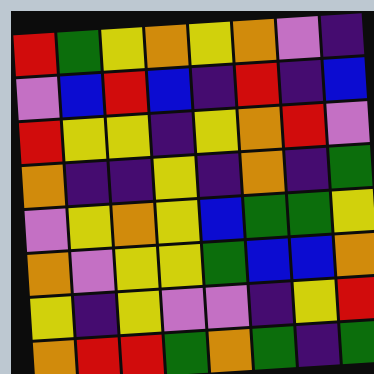[["red", "green", "yellow", "orange", "yellow", "orange", "violet", "indigo"], ["violet", "blue", "red", "blue", "indigo", "red", "indigo", "blue"], ["red", "yellow", "yellow", "indigo", "yellow", "orange", "red", "violet"], ["orange", "indigo", "indigo", "yellow", "indigo", "orange", "indigo", "green"], ["violet", "yellow", "orange", "yellow", "blue", "green", "green", "yellow"], ["orange", "violet", "yellow", "yellow", "green", "blue", "blue", "orange"], ["yellow", "indigo", "yellow", "violet", "violet", "indigo", "yellow", "red"], ["orange", "red", "red", "green", "orange", "green", "indigo", "green"]]